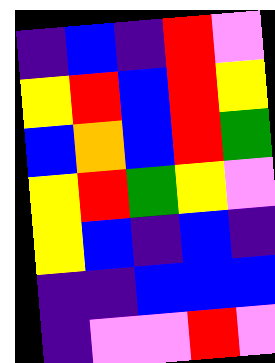[["indigo", "blue", "indigo", "red", "violet"], ["yellow", "red", "blue", "red", "yellow"], ["blue", "orange", "blue", "red", "green"], ["yellow", "red", "green", "yellow", "violet"], ["yellow", "blue", "indigo", "blue", "indigo"], ["indigo", "indigo", "blue", "blue", "blue"], ["indigo", "violet", "violet", "red", "violet"]]